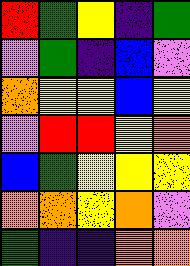[["red", "green", "yellow", "indigo", "green"], ["violet", "green", "indigo", "blue", "violet"], ["orange", "yellow", "yellow", "blue", "yellow"], ["violet", "red", "red", "yellow", "orange"], ["blue", "green", "yellow", "yellow", "yellow"], ["orange", "orange", "yellow", "orange", "violet"], ["green", "indigo", "indigo", "orange", "orange"]]